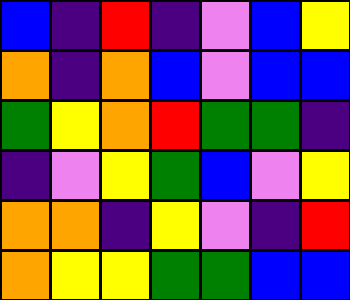[["blue", "indigo", "red", "indigo", "violet", "blue", "yellow"], ["orange", "indigo", "orange", "blue", "violet", "blue", "blue"], ["green", "yellow", "orange", "red", "green", "green", "indigo"], ["indigo", "violet", "yellow", "green", "blue", "violet", "yellow"], ["orange", "orange", "indigo", "yellow", "violet", "indigo", "red"], ["orange", "yellow", "yellow", "green", "green", "blue", "blue"]]